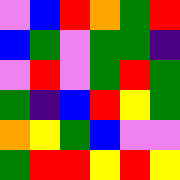[["violet", "blue", "red", "orange", "green", "red"], ["blue", "green", "violet", "green", "green", "indigo"], ["violet", "red", "violet", "green", "red", "green"], ["green", "indigo", "blue", "red", "yellow", "green"], ["orange", "yellow", "green", "blue", "violet", "violet"], ["green", "red", "red", "yellow", "red", "yellow"]]